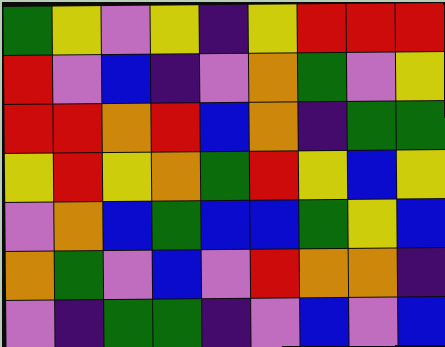[["green", "yellow", "violet", "yellow", "indigo", "yellow", "red", "red", "red"], ["red", "violet", "blue", "indigo", "violet", "orange", "green", "violet", "yellow"], ["red", "red", "orange", "red", "blue", "orange", "indigo", "green", "green"], ["yellow", "red", "yellow", "orange", "green", "red", "yellow", "blue", "yellow"], ["violet", "orange", "blue", "green", "blue", "blue", "green", "yellow", "blue"], ["orange", "green", "violet", "blue", "violet", "red", "orange", "orange", "indigo"], ["violet", "indigo", "green", "green", "indigo", "violet", "blue", "violet", "blue"]]